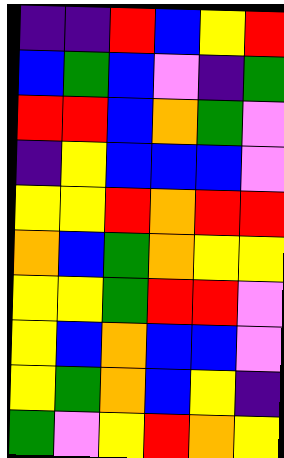[["indigo", "indigo", "red", "blue", "yellow", "red"], ["blue", "green", "blue", "violet", "indigo", "green"], ["red", "red", "blue", "orange", "green", "violet"], ["indigo", "yellow", "blue", "blue", "blue", "violet"], ["yellow", "yellow", "red", "orange", "red", "red"], ["orange", "blue", "green", "orange", "yellow", "yellow"], ["yellow", "yellow", "green", "red", "red", "violet"], ["yellow", "blue", "orange", "blue", "blue", "violet"], ["yellow", "green", "orange", "blue", "yellow", "indigo"], ["green", "violet", "yellow", "red", "orange", "yellow"]]